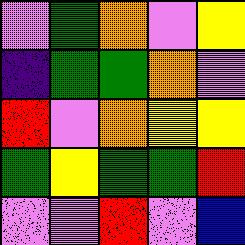[["violet", "green", "orange", "violet", "yellow"], ["indigo", "green", "green", "orange", "violet"], ["red", "violet", "orange", "yellow", "yellow"], ["green", "yellow", "green", "green", "red"], ["violet", "violet", "red", "violet", "blue"]]